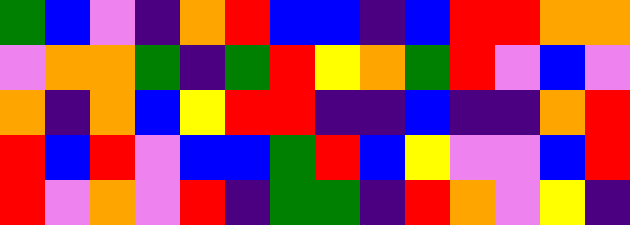[["green", "blue", "violet", "indigo", "orange", "red", "blue", "blue", "indigo", "blue", "red", "red", "orange", "orange"], ["violet", "orange", "orange", "green", "indigo", "green", "red", "yellow", "orange", "green", "red", "violet", "blue", "violet"], ["orange", "indigo", "orange", "blue", "yellow", "red", "red", "indigo", "indigo", "blue", "indigo", "indigo", "orange", "red"], ["red", "blue", "red", "violet", "blue", "blue", "green", "red", "blue", "yellow", "violet", "violet", "blue", "red"], ["red", "violet", "orange", "violet", "red", "indigo", "green", "green", "indigo", "red", "orange", "violet", "yellow", "indigo"]]